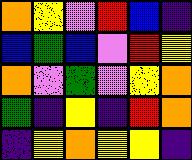[["orange", "yellow", "violet", "red", "blue", "indigo"], ["blue", "green", "blue", "violet", "red", "yellow"], ["orange", "violet", "green", "violet", "yellow", "orange"], ["green", "indigo", "yellow", "indigo", "red", "orange"], ["indigo", "yellow", "orange", "yellow", "yellow", "indigo"]]